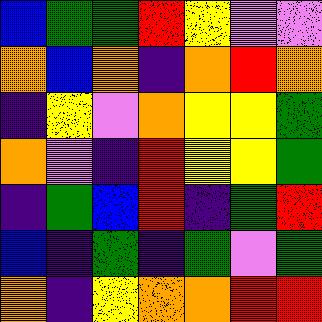[["blue", "green", "green", "red", "yellow", "violet", "violet"], ["orange", "blue", "orange", "indigo", "orange", "red", "orange"], ["indigo", "yellow", "violet", "orange", "yellow", "yellow", "green"], ["orange", "violet", "indigo", "red", "yellow", "yellow", "green"], ["indigo", "green", "blue", "red", "indigo", "green", "red"], ["blue", "indigo", "green", "indigo", "green", "violet", "green"], ["orange", "indigo", "yellow", "orange", "orange", "red", "red"]]